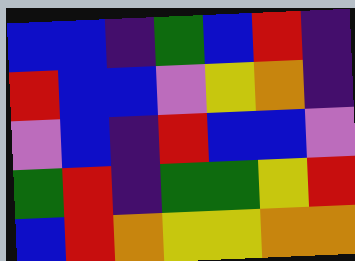[["blue", "blue", "indigo", "green", "blue", "red", "indigo"], ["red", "blue", "blue", "violet", "yellow", "orange", "indigo"], ["violet", "blue", "indigo", "red", "blue", "blue", "violet"], ["green", "red", "indigo", "green", "green", "yellow", "red"], ["blue", "red", "orange", "yellow", "yellow", "orange", "orange"]]